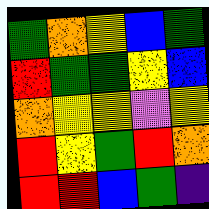[["green", "orange", "yellow", "blue", "green"], ["red", "green", "green", "yellow", "blue"], ["orange", "yellow", "yellow", "violet", "yellow"], ["red", "yellow", "green", "red", "orange"], ["red", "red", "blue", "green", "indigo"]]